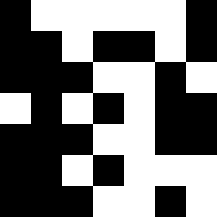[["black", "white", "white", "white", "white", "white", "black"], ["black", "black", "white", "black", "black", "white", "black"], ["black", "black", "black", "white", "white", "black", "white"], ["white", "black", "white", "black", "white", "black", "black"], ["black", "black", "black", "white", "white", "black", "black"], ["black", "black", "white", "black", "white", "white", "white"], ["black", "black", "black", "white", "white", "black", "white"]]